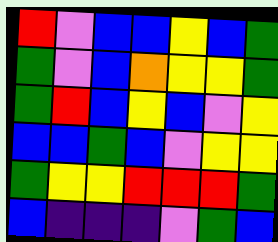[["red", "violet", "blue", "blue", "yellow", "blue", "green"], ["green", "violet", "blue", "orange", "yellow", "yellow", "green"], ["green", "red", "blue", "yellow", "blue", "violet", "yellow"], ["blue", "blue", "green", "blue", "violet", "yellow", "yellow"], ["green", "yellow", "yellow", "red", "red", "red", "green"], ["blue", "indigo", "indigo", "indigo", "violet", "green", "blue"]]